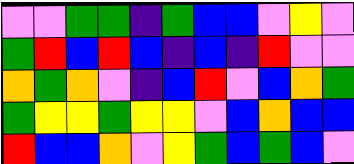[["violet", "violet", "green", "green", "indigo", "green", "blue", "blue", "violet", "yellow", "violet"], ["green", "red", "blue", "red", "blue", "indigo", "blue", "indigo", "red", "violet", "violet"], ["orange", "green", "orange", "violet", "indigo", "blue", "red", "violet", "blue", "orange", "green"], ["green", "yellow", "yellow", "green", "yellow", "yellow", "violet", "blue", "orange", "blue", "blue"], ["red", "blue", "blue", "orange", "violet", "yellow", "green", "blue", "green", "blue", "violet"]]